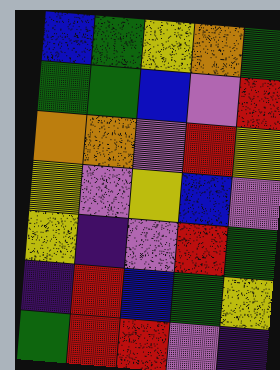[["blue", "green", "yellow", "orange", "green"], ["green", "green", "blue", "violet", "red"], ["orange", "orange", "violet", "red", "yellow"], ["yellow", "violet", "yellow", "blue", "violet"], ["yellow", "indigo", "violet", "red", "green"], ["indigo", "red", "blue", "green", "yellow"], ["green", "red", "red", "violet", "indigo"]]